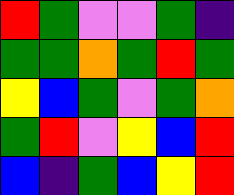[["red", "green", "violet", "violet", "green", "indigo"], ["green", "green", "orange", "green", "red", "green"], ["yellow", "blue", "green", "violet", "green", "orange"], ["green", "red", "violet", "yellow", "blue", "red"], ["blue", "indigo", "green", "blue", "yellow", "red"]]